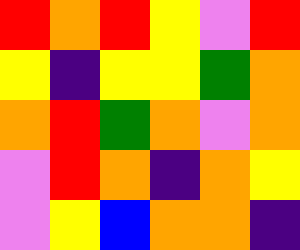[["red", "orange", "red", "yellow", "violet", "red"], ["yellow", "indigo", "yellow", "yellow", "green", "orange"], ["orange", "red", "green", "orange", "violet", "orange"], ["violet", "red", "orange", "indigo", "orange", "yellow"], ["violet", "yellow", "blue", "orange", "orange", "indigo"]]